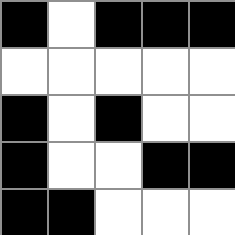[["black", "white", "black", "black", "black"], ["white", "white", "white", "white", "white"], ["black", "white", "black", "white", "white"], ["black", "white", "white", "black", "black"], ["black", "black", "white", "white", "white"]]